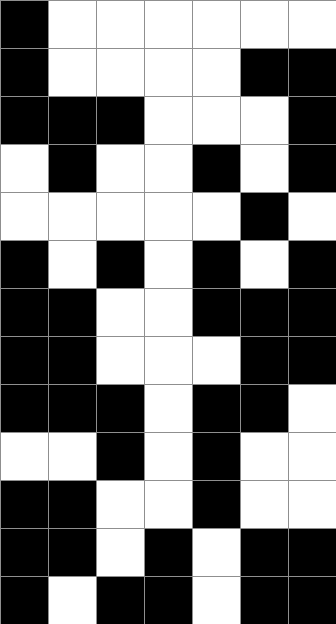[["black", "white", "white", "white", "white", "white", "white"], ["black", "white", "white", "white", "white", "black", "black"], ["black", "black", "black", "white", "white", "white", "black"], ["white", "black", "white", "white", "black", "white", "black"], ["white", "white", "white", "white", "white", "black", "white"], ["black", "white", "black", "white", "black", "white", "black"], ["black", "black", "white", "white", "black", "black", "black"], ["black", "black", "white", "white", "white", "black", "black"], ["black", "black", "black", "white", "black", "black", "white"], ["white", "white", "black", "white", "black", "white", "white"], ["black", "black", "white", "white", "black", "white", "white"], ["black", "black", "white", "black", "white", "black", "black"], ["black", "white", "black", "black", "white", "black", "black"]]